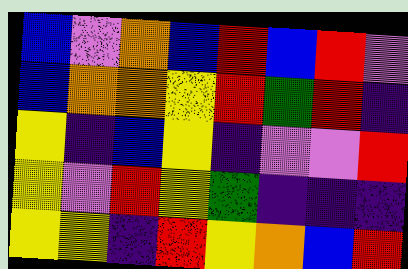[["blue", "violet", "orange", "blue", "red", "blue", "red", "violet"], ["blue", "orange", "orange", "yellow", "red", "green", "red", "indigo"], ["yellow", "indigo", "blue", "yellow", "indigo", "violet", "violet", "red"], ["yellow", "violet", "red", "yellow", "green", "indigo", "indigo", "indigo"], ["yellow", "yellow", "indigo", "red", "yellow", "orange", "blue", "red"]]